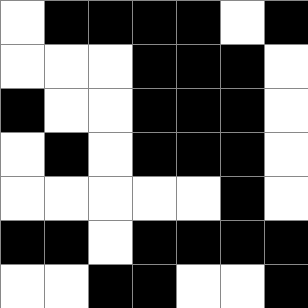[["white", "black", "black", "black", "black", "white", "black"], ["white", "white", "white", "black", "black", "black", "white"], ["black", "white", "white", "black", "black", "black", "white"], ["white", "black", "white", "black", "black", "black", "white"], ["white", "white", "white", "white", "white", "black", "white"], ["black", "black", "white", "black", "black", "black", "black"], ["white", "white", "black", "black", "white", "white", "black"]]